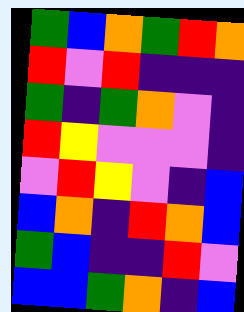[["green", "blue", "orange", "green", "red", "orange"], ["red", "violet", "red", "indigo", "indigo", "indigo"], ["green", "indigo", "green", "orange", "violet", "indigo"], ["red", "yellow", "violet", "violet", "violet", "indigo"], ["violet", "red", "yellow", "violet", "indigo", "blue"], ["blue", "orange", "indigo", "red", "orange", "blue"], ["green", "blue", "indigo", "indigo", "red", "violet"], ["blue", "blue", "green", "orange", "indigo", "blue"]]